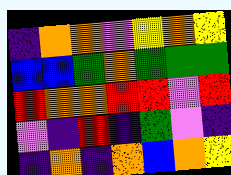[["indigo", "orange", "orange", "violet", "yellow", "orange", "yellow"], ["blue", "blue", "green", "orange", "green", "green", "green"], ["red", "orange", "orange", "red", "red", "violet", "red"], ["violet", "indigo", "red", "indigo", "green", "violet", "indigo"], ["indigo", "orange", "indigo", "orange", "blue", "orange", "yellow"]]